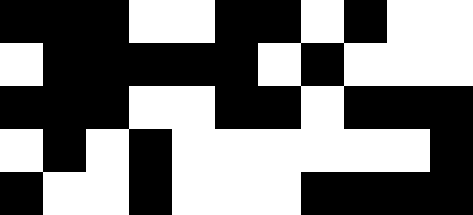[["black", "black", "black", "white", "white", "black", "black", "white", "black", "white", "white"], ["white", "black", "black", "black", "black", "black", "white", "black", "white", "white", "white"], ["black", "black", "black", "white", "white", "black", "black", "white", "black", "black", "black"], ["white", "black", "white", "black", "white", "white", "white", "white", "white", "white", "black"], ["black", "white", "white", "black", "white", "white", "white", "black", "black", "black", "black"]]